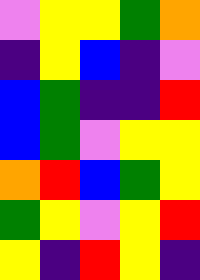[["violet", "yellow", "yellow", "green", "orange"], ["indigo", "yellow", "blue", "indigo", "violet"], ["blue", "green", "indigo", "indigo", "red"], ["blue", "green", "violet", "yellow", "yellow"], ["orange", "red", "blue", "green", "yellow"], ["green", "yellow", "violet", "yellow", "red"], ["yellow", "indigo", "red", "yellow", "indigo"]]